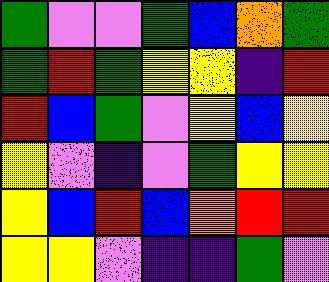[["green", "violet", "violet", "green", "blue", "orange", "green"], ["green", "red", "green", "yellow", "yellow", "indigo", "red"], ["red", "blue", "green", "violet", "yellow", "blue", "yellow"], ["yellow", "violet", "indigo", "violet", "green", "yellow", "yellow"], ["yellow", "blue", "red", "blue", "orange", "red", "red"], ["yellow", "yellow", "violet", "indigo", "indigo", "green", "violet"]]